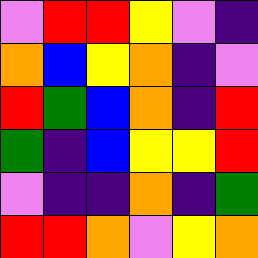[["violet", "red", "red", "yellow", "violet", "indigo"], ["orange", "blue", "yellow", "orange", "indigo", "violet"], ["red", "green", "blue", "orange", "indigo", "red"], ["green", "indigo", "blue", "yellow", "yellow", "red"], ["violet", "indigo", "indigo", "orange", "indigo", "green"], ["red", "red", "orange", "violet", "yellow", "orange"]]